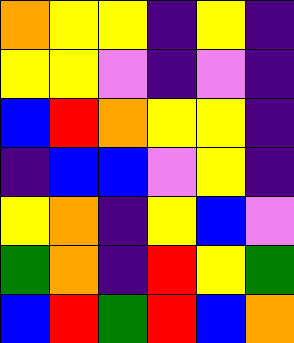[["orange", "yellow", "yellow", "indigo", "yellow", "indigo"], ["yellow", "yellow", "violet", "indigo", "violet", "indigo"], ["blue", "red", "orange", "yellow", "yellow", "indigo"], ["indigo", "blue", "blue", "violet", "yellow", "indigo"], ["yellow", "orange", "indigo", "yellow", "blue", "violet"], ["green", "orange", "indigo", "red", "yellow", "green"], ["blue", "red", "green", "red", "blue", "orange"]]